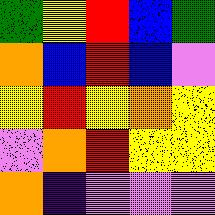[["green", "yellow", "red", "blue", "green"], ["orange", "blue", "red", "blue", "violet"], ["yellow", "red", "yellow", "orange", "yellow"], ["violet", "orange", "red", "yellow", "yellow"], ["orange", "indigo", "violet", "violet", "violet"]]